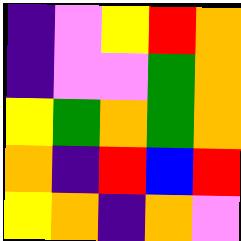[["indigo", "violet", "yellow", "red", "orange"], ["indigo", "violet", "violet", "green", "orange"], ["yellow", "green", "orange", "green", "orange"], ["orange", "indigo", "red", "blue", "red"], ["yellow", "orange", "indigo", "orange", "violet"]]